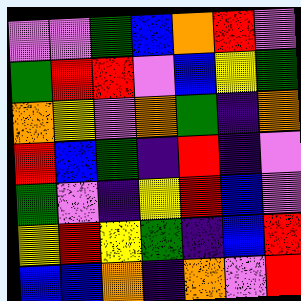[["violet", "violet", "green", "blue", "orange", "red", "violet"], ["green", "red", "red", "violet", "blue", "yellow", "green"], ["orange", "yellow", "violet", "orange", "green", "indigo", "orange"], ["red", "blue", "green", "indigo", "red", "indigo", "violet"], ["green", "violet", "indigo", "yellow", "red", "blue", "violet"], ["yellow", "red", "yellow", "green", "indigo", "blue", "red"], ["blue", "blue", "orange", "indigo", "orange", "violet", "red"]]